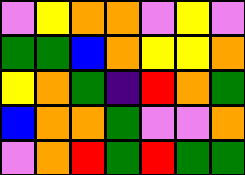[["violet", "yellow", "orange", "orange", "violet", "yellow", "violet"], ["green", "green", "blue", "orange", "yellow", "yellow", "orange"], ["yellow", "orange", "green", "indigo", "red", "orange", "green"], ["blue", "orange", "orange", "green", "violet", "violet", "orange"], ["violet", "orange", "red", "green", "red", "green", "green"]]